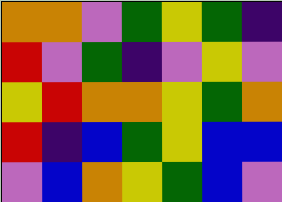[["orange", "orange", "violet", "green", "yellow", "green", "indigo"], ["red", "violet", "green", "indigo", "violet", "yellow", "violet"], ["yellow", "red", "orange", "orange", "yellow", "green", "orange"], ["red", "indigo", "blue", "green", "yellow", "blue", "blue"], ["violet", "blue", "orange", "yellow", "green", "blue", "violet"]]